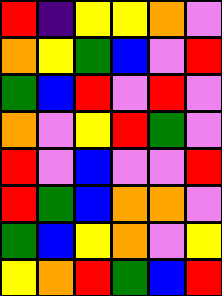[["red", "indigo", "yellow", "yellow", "orange", "violet"], ["orange", "yellow", "green", "blue", "violet", "red"], ["green", "blue", "red", "violet", "red", "violet"], ["orange", "violet", "yellow", "red", "green", "violet"], ["red", "violet", "blue", "violet", "violet", "red"], ["red", "green", "blue", "orange", "orange", "violet"], ["green", "blue", "yellow", "orange", "violet", "yellow"], ["yellow", "orange", "red", "green", "blue", "red"]]